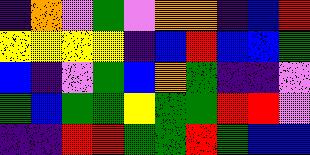[["indigo", "orange", "violet", "green", "violet", "orange", "orange", "indigo", "blue", "red"], ["yellow", "yellow", "yellow", "yellow", "indigo", "blue", "red", "blue", "blue", "green"], ["blue", "indigo", "violet", "green", "blue", "orange", "green", "indigo", "indigo", "violet"], ["green", "blue", "green", "green", "yellow", "green", "green", "red", "red", "violet"], ["indigo", "indigo", "red", "red", "green", "green", "red", "green", "blue", "blue"]]